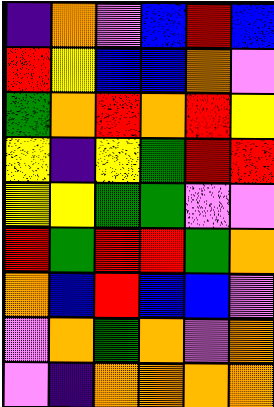[["indigo", "orange", "violet", "blue", "red", "blue"], ["red", "yellow", "blue", "blue", "orange", "violet"], ["green", "orange", "red", "orange", "red", "yellow"], ["yellow", "indigo", "yellow", "green", "red", "red"], ["yellow", "yellow", "green", "green", "violet", "violet"], ["red", "green", "red", "red", "green", "orange"], ["orange", "blue", "red", "blue", "blue", "violet"], ["violet", "orange", "green", "orange", "violet", "orange"], ["violet", "indigo", "orange", "orange", "orange", "orange"]]